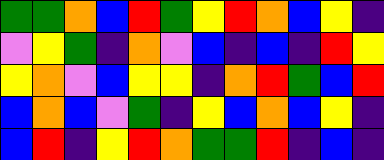[["green", "green", "orange", "blue", "red", "green", "yellow", "red", "orange", "blue", "yellow", "indigo"], ["violet", "yellow", "green", "indigo", "orange", "violet", "blue", "indigo", "blue", "indigo", "red", "yellow"], ["yellow", "orange", "violet", "blue", "yellow", "yellow", "indigo", "orange", "red", "green", "blue", "red"], ["blue", "orange", "blue", "violet", "green", "indigo", "yellow", "blue", "orange", "blue", "yellow", "indigo"], ["blue", "red", "indigo", "yellow", "red", "orange", "green", "green", "red", "indigo", "blue", "indigo"]]